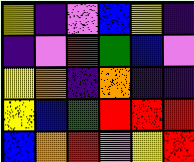[["yellow", "indigo", "violet", "blue", "yellow", "indigo"], ["indigo", "violet", "red", "green", "blue", "violet"], ["yellow", "orange", "indigo", "orange", "indigo", "indigo"], ["yellow", "blue", "green", "red", "red", "red"], ["blue", "orange", "red", "violet", "yellow", "red"]]